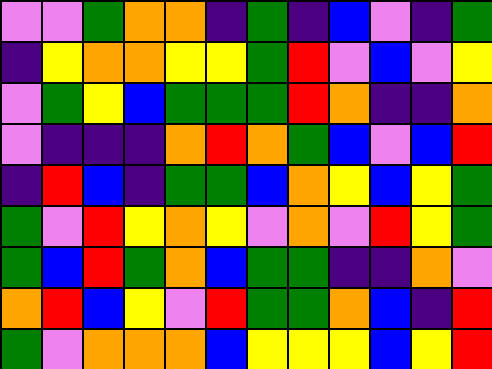[["violet", "violet", "green", "orange", "orange", "indigo", "green", "indigo", "blue", "violet", "indigo", "green"], ["indigo", "yellow", "orange", "orange", "yellow", "yellow", "green", "red", "violet", "blue", "violet", "yellow"], ["violet", "green", "yellow", "blue", "green", "green", "green", "red", "orange", "indigo", "indigo", "orange"], ["violet", "indigo", "indigo", "indigo", "orange", "red", "orange", "green", "blue", "violet", "blue", "red"], ["indigo", "red", "blue", "indigo", "green", "green", "blue", "orange", "yellow", "blue", "yellow", "green"], ["green", "violet", "red", "yellow", "orange", "yellow", "violet", "orange", "violet", "red", "yellow", "green"], ["green", "blue", "red", "green", "orange", "blue", "green", "green", "indigo", "indigo", "orange", "violet"], ["orange", "red", "blue", "yellow", "violet", "red", "green", "green", "orange", "blue", "indigo", "red"], ["green", "violet", "orange", "orange", "orange", "blue", "yellow", "yellow", "yellow", "blue", "yellow", "red"]]